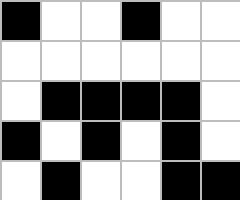[["black", "white", "white", "black", "white", "white"], ["white", "white", "white", "white", "white", "white"], ["white", "black", "black", "black", "black", "white"], ["black", "white", "black", "white", "black", "white"], ["white", "black", "white", "white", "black", "black"]]